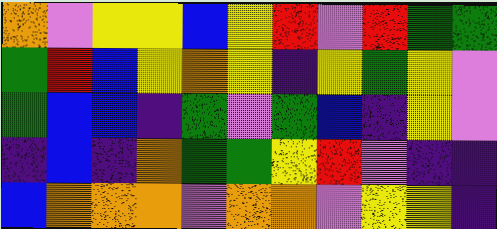[["orange", "violet", "yellow", "yellow", "blue", "yellow", "red", "violet", "red", "green", "green"], ["green", "red", "blue", "yellow", "orange", "yellow", "indigo", "yellow", "green", "yellow", "violet"], ["green", "blue", "blue", "indigo", "green", "violet", "green", "blue", "indigo", "yellow", "violet"], ["indigo", "blue", "indigo", "orange", "green", "green", "yellow", "red", "violet", "indigo", "indigo"], ["blue", "orange", "orange", "orange", "violet", "orange", "orange", "violet", "yellow", "yellow", "indigo"]]